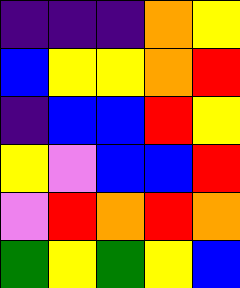[["indigo", "indigo", "indigo", "orange", "yellow"], ["blue", "yellow", "yellow", "orange", "red"], ["indigo", "blue", "blue", "red", "yellow"], ["yellow", "violet", "blue", "blue", "red"], ["violet", "red", "orange", "red", "orange"], ["green", "yellow", "green", "yellow", "blue"]]